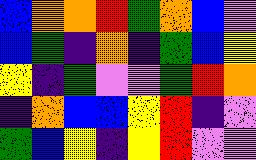[["blue", "orange", "orange", "red", "green", "orange", "blue", "violet"], ["blue", "green", "indigo", "orange", "indigo", "green", "blue", "yellow"], ["yellow", "indigo", "green", "violet", "violet", "green", "red", "orange"], ["indigo", "orange", "blue", "blue", "yellow", "red", "indigo", "violet"], ["green", "blue", "yellow", "indigo", "yellow", "red", "violet", "violet"]]